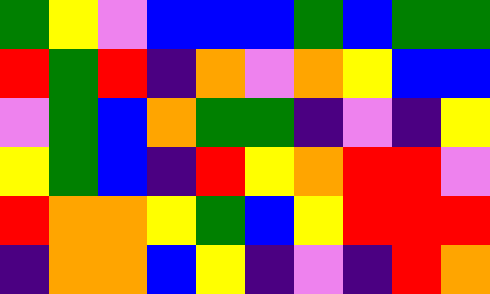[["green", "yellow", "violet", "blue", "blue", "blue", "green", "blue", "green", "green"], ["red", "green", "red", "indigo", "orange", "violet", "orange", "yellow", "blue", "blue"], ["violet", "green", "blue", "orange", "green", "green", "indigo", "violet", "indigo", "yellow"], ["yellow", "green", "blue", "indigo", "red", "yellow", "orange", "red", "red", "violet"], ["red", "orange", "orange", "yellow", "green", "blue", "yellow", "red", "red", "red"], ["indigo", "orange", "orange", "blue", "yellow", "indigo", "violet", "indigo", "red", "orange"]]